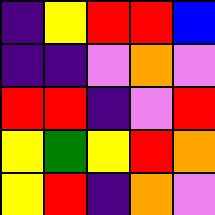[["indigo", "yellow", "red", "red", "blue"], ["indigo", "indigo", "violet", "orange", "violet"], ["red", "red", "indigo", "violet", "red"], ["yellow", "green", "yellow", "red", "orange"], ["yellow", "red", "indigo", "orange", "violet"]]